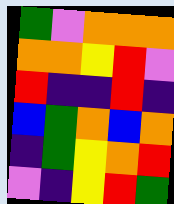[["green", "violet", "orange", "orange", "orange"], ["orange", "orange", "yellow", "red", "violet"], ["red", "indigo", "indigo", "red", "indigo"], ["blue", "green", "orange", "blue", "orange"], ["indigo", "green", "yellow", "orange", "red"], ["violet", "indigo", "yellow", "red", "green"]]